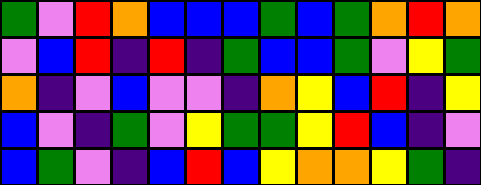[["green", "violet", "red", "orange", "blue", "blue", "blue", "green", "blue", "green", "orange", "red", "orange"], ["violet", "blue", "red", "indigo", "red", "indigo", "green", "blue", "blue", "green", "violet", "yellow", "green"], ["orange", "indigo", "violet", "blue", "violet", "violet", "indigo", "orange", "yellow", "blue", "red", "indigo", "yellow"], ["blue", "violet", "indigo", "green", "violet", "yellow", "green", "green", "yellow", "red", "blue", "indigo", "violet"], ["blue", "green", "violet", "indigo", "blue", "red", "blue", "yellow", "orange", "orange", "yellow", "green", "indigo"]]